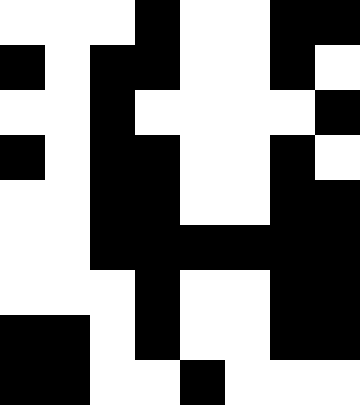[["white", "white", "white", "black", "white", "white", "black", "black"], ["black", "white", "black", "black", "white", "white", "black", "white"], ["white", "white", "black", "white", "white", "white", "white", "black"], ["black", "white", "black", "black", "white", "white", "black", "white"], ["white", "white", "black", "black", "white", "white", "black", "black"], ["white", "white", "black", "black", "black", "black", "black", "black"], ["white", "white", "white", "black", "white", "white", "black", "black"], ["black", "black", "white", "black", "white", "white", "black", "black"], ["black", "black", "white", "white", "black", "white", "white", "white"]]